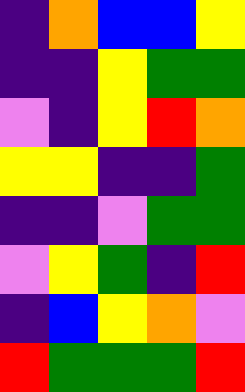[["indigo", "orange", "blue", "blue", "yellow"], ["indigo", "indigo", "yellow", "green", "green"], ["violet", "indigo", "yellow", "red", "orange"], ["yellow", "yellow", "indigo", "indigo", "green"], ["indigo", "indigo", "violet", "green", "green"], ["violet", "yellow", "green", "indigo", "red"], ["indigo", "blue", "yellow", "orange", "violet"], ["red", "green", "green", "green", "red"]]